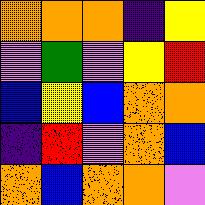[["orange", "orange", "orange", "indigo", "yellow"], ["violet", "green", "violet", "yellow", "red"], ["blue", "yellow", "blue", "orange", "orange"], ["indigo", "red", "violet", "orange", "blue"], ["orange", "blue", "orange", "orange", "violet"]]